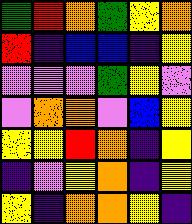[["green", "red", "orange", "green", "yellow", "orange"], ["red", "indigo", "blue", "blue", "indigo", "yellow"], ["violet", "violet", "violet", "green", "yellow", "violet"], ["violet", "orange", "orange", "violet", "blue", "yellow"], ["yellow", "yellow", "red", "orange", "indigo", "yellow"], ["indigo", "violet", "yellow", "orange", "indigo", "yellow"], ["yellow", "indigo", "orange", "orange", "yellow", "indigo"]]